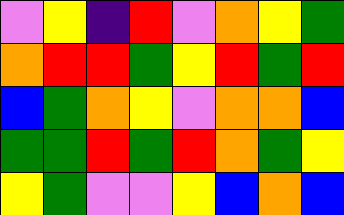[["violet", "yellow", "indigo", "red", "violet", "orange", "yellow", "green"], ["orange", "red", "red", "green", "yellow", "red", "green", "red"], ["blue", "green", "orange", "yellow", "violet", "orange", "orange", "blue"], ["green", "green", "red", "green", "red", "orange", "green", "yellow"], ["yellow", "green", "violet", "violet", "yellow", "blue", "orange", "blue"]]